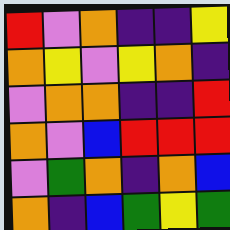[["red", "violet", "orange", "indigo", "indigo", "yellow"], ["orange", "yellow", "violet", "yellow", "orange", "indigo"], ["violet", "orange", "orange", "indigo", "indigo", "red"], ["orange", "violet", "blue", "red", "red", "red"], ["violet", "green", "orange", "indigo", "orange", "blue"], ["orange", "indigo", "blue", "green", "yellow", "green"]]